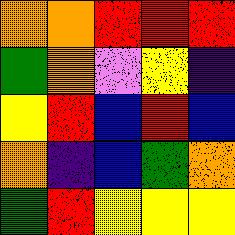[["orange", "orange", "red", "red", "red"], ["green", "orange", "violet", "yellow", "indigo"], ["yellow", "red", "blue", "red", "blue"], ["orange", "indigo", "blue", "green", "orange"], ["green", "red", "yellow", "yellow", "yellow"]]